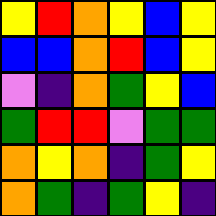[["yellow", "red", "orange", "yellow", "blue", "yellow"], ["blue", "blue", "orange", "red", "blue", "yellow"], ["violet", "indigo", "orange", "green", "yellow", "blue"], ["green", "red", "red", "violet", "green", "green"], ["orange", "yellow", "orange", "indigo", "green", "yellow"], ["orange", "green", "indigo", "green", "yellow", "indigo"]]